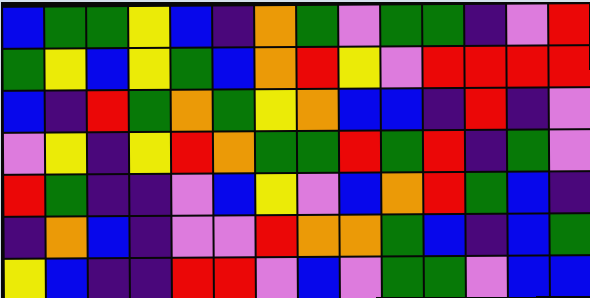[["blue", "green", "green", "yellow", "blue", "indigo", "orange", "green", "violet", "green", "green", "indigo", "violet", "red"], ["green", "yellow", "blue", "yellow", "green", "blue", "orange", "red", "yellow", "violet", "red", "red", "red", "red"], ["blue", "indigo", "red", "green", "orange", "green", "yellow", "orange", "blue", "blue", "indigo", "red", "indigo", "violet"], ["violet", "yellow", "indigo", "yellow", "red", "orange", "green", "green", "red", "green", "red", "indigo", "green", "violet"], ["red", "green", "indigo", "indigo", "violet", "blue", "yellow", "violet", "blue", "orange", "red", "green", "blue", "indigo"], ["indigo", "orange", "blue", "indigo", "violet", "violet", "red", "orange", "orange", "green", "blue", "indigo", "blue", "green"], ["yellow", "blue", "indigo", "indigo", "red", "red", "violet", "blue", "violet", "green", "green", "violet", "blue", "blue"]]